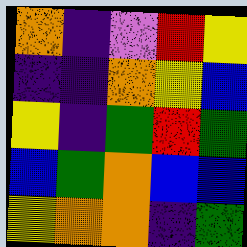[["orange", "indigo", "violet", "red", "yellow"], ["indigo", "indigo", "orange", "yellow", "blue"], ["yellow", "indigo", "green", "red", "green"], ["blue", "green", "orange", "blue", "blue"], ["yellow", "orange", "orange", "indigo", "green"]]